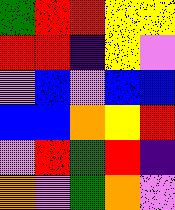[["green", "red", "red", "yellow", "yellow"], ["red", "red", "indigo", "yellow", "violet"], ["violet", "blue", "violet", "blue", "blue"], ["blue", "blue", "orange", "yellow", "red"], ["violet", "red", "green", "red", "indigo"], ["orange", "violet", "green", "orange", "violet"]]